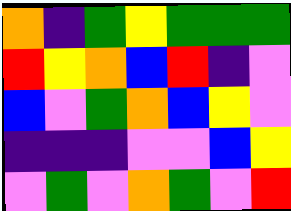[["orange", "indigo", "green", "yellow", "green", "green", "green"], ["red", "yellow", "orange", "blue", "red", "indigo", "violet"], ["blue", "violet", "green", "orange", "blue", "yellow", "violet"], ["indigo", "indigo", "indigo", "violet", "violet", "blue", "yellow"], ["violet", "green", "violet", "orange", "green", "violet", "red"]]